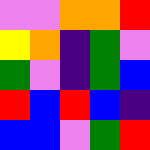[["violet", "violet", "orange", "orange", "red"], ["yellow", "orange", "indigo", "green", "violet"], ["green", "violet", "indigo", "green", "blue"], ["red", "blue", "red", "blue", "indigo"], ["blue", "blue", "violet", "green", "red"]]